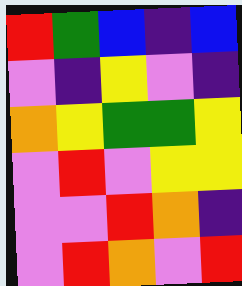[["red", "green", "blue", "indigo", "blue"], ["violet", "indigo", "yellow", "violet", "indigo"], ["orange", "yellow", "green", "green", "yellow"], ["violet", "red", "violet", "yellow", "yellow"], ["violet", "violet", "red", "orange", "indigo"], ["violet", "red", "orange", "violet", "red"]]